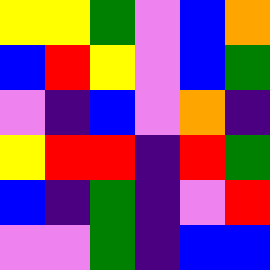[["yellow", "yellow", "green", "violet", "blue", "orange"], ["blue", "red", "yellow", "violet", "blue", "green"], ["violet", "indigo", "blue", "violet", "orange", "indigo"], ["yellow", "red", "red", "indigo", "red", "green"], ["blue", "indigo", "green", "indigo", "violet", "red"], ["violet", "violet", "green", "indigo", "blue", "blue"]]